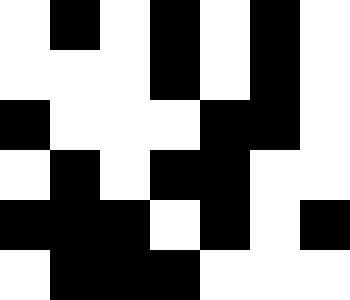[["white", "black", "white", "black", "white", "black", "white"], ["white", "white", "white", "black", "white", "black", "white"], ["black", "white", "white", "white", "black", "black", "white"], ["white", "black", "white", "black", "black", "white", "white"], ["black", "black", "black", "white", "black", "white", "black"], ["white", "black", "black", "black", "white", "white", "white"]]